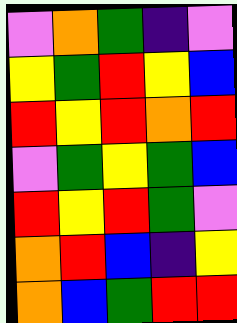[["violet", "orange", "green", "indigo", "violet"], ["yellow", "green", "red", "yellow", "blue"], ["red", "yellow", "red", "orange", "red"], ["violet", "green", "yellow", "green", "blue"], ["red", "yellow", "red", "green", "violet"], ["orange", "red", "blue", "indigo", "yellow"], ["orange", "blue", "green", "red", "red"]]